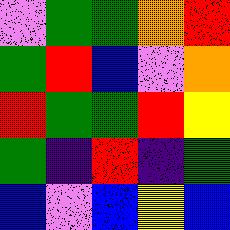[["violet", "green", "green", "orange", "red"], ["green", "red", "blue", "violet", "orange"], ["red", "green", "green", "red", "yellow"], ["green", "indigo", "red", "indigo", "green"], ["blue", "violet", "blue", "yellow", "blue"]]